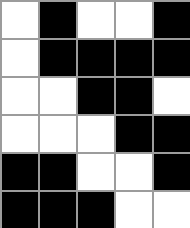[["white", "black", "white", "white", "black"], ["white", "black", "black", "black", "black"], ["white", "white", "black", "black", "white"], ["white", "white", "white", "black", "black"], ["black", "black", "white", "white", "black"], ["black", "black", "black", "white", "white"]]